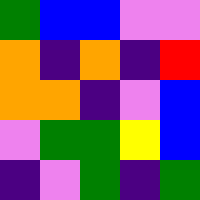[["green", "blue", "blue", "violet", "violet"], ["orange", "indigo", "orange", "indigo", "red"], ["orange", "orange", "indigo", "violet", "blue"], ["violet", "green", "green", "yellow", "blue"], ["indigo", "violet", "green", "indigo", "green"]]